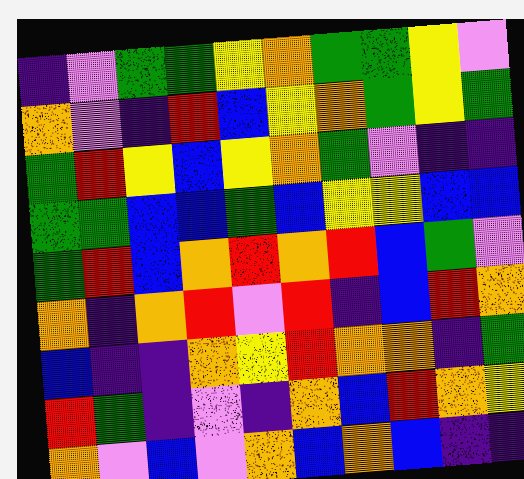[["indigo", "violet", "green", "green", "yellow", "orange", "green", "green", "yellow", "violet"], ["orange", "violet", "indigo", "red", "blue", "yellow", "orange", "green", "yellow", "green"], ["green", "red", "yellow", "blue", "yellow", "orange", "green", "violet", "indigo", "indigo"], ["green", "green", "blue", "blue", "green", "blue", "yellow", "yellow", "blue", "blue"], ["green", "red", "blue", "orange", "red", "orange", "red", "blue", "green", "violet"], ["orange", "indigo", "orange", "red", "violet", "red", "indigo", "blue", "red", "orange"], ["blue", "indigo", "indigo", "orange", "yellow", "red", "orange", "orange", "indigo", "green"], ["red", "green", "indigo", "violet", "indigo", "orange", "blue", "red", "orange", "yellow"], ["orange", "violet", "blue", "violet", "orange", "blue", "orange", "blue", "indigo", "indigo"]]